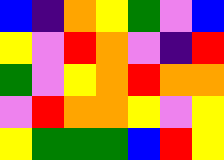[["blue", "indigo", "orange", "yellow", "green", "violet", "blue"], ["yellow", "violet", "red", "orange", "violet", "indigo", "red"], ["green", "violet", "yellow", "orange", "red", "orange", "orange"], ["violet", "red", "orange", "orange", "yellow", "violet", "yellow"], ["yellow", "green", "green", "green", "blue", "red", "yellow"]]